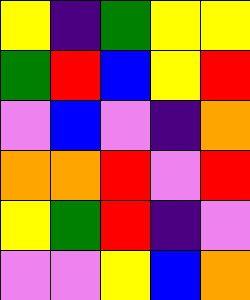[["yellow", "indigo", "green", "yellow", "yellow"], ["green", "red", "blue", "yellow", "red"], ["violet", "blue", "violet", "indigo", "orange"], ["orange", "orange", "red", "violet", "red"], ["yellow", "green", "red", "indigo", "violet"], ["violet", "violet", "yellow", "blue", "orange"]]